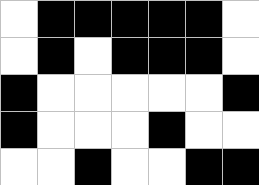[["white", "black", "black", "black", "black", "black", "white"], ["white", "black", "white", "black", "black", "black", "white"], ["black", "white", "white", "white", "white", "white", "black"], ["black", "white", "white", "white", "black", "white", "white"], ["white", "white", "black", "white", "white", "black", "black"]]